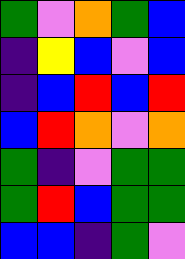[["green", "violet", "orange", "green", "blue"], ["indigo", "yellow", "blue", "violet", "blue"], ["indigo", "blue", "red", "blue", "red"], ["blue", "red", "orange", "violet", "orange"], ["green", "indigo", "violet", "green", "green"], ["green", "red", "blue", "green", "green"], ["blue", "blue", "indigo", "green", "violet"]]